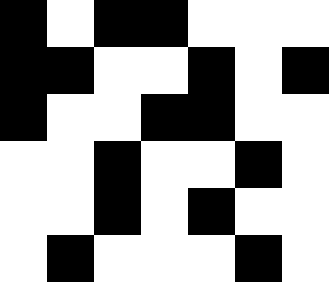[["black", "white", "black", "black", "white", "white", "white"], ["black", "black", "white", "white", "black", "white", "black"], ["black", "white", "white", "black", "black", "white", "white"], ["white", "white", "black", "white", "white", "black", "white"], ["white", "white", "black", "white", "black", "white", "white"], ["white", "black", "white", "white", "white", "black", "white"]]